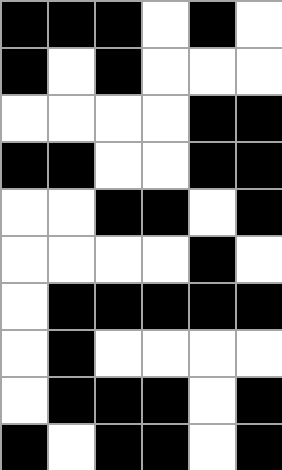[["black", "black", "black", "white", "black", "white"], ["black", "white", "black", "white", "white", "white"], ["white", "white", "white", "white", "black", "black"], ["black", "black", "white", "white", "black", "black"], ["white", "white", "black", "black", "white", "black"], ["white", "white", "white", "white", "black", "white"], ["white", "black", "black", "black", "black", "black"], ["white", "black", "white", "white", "white", "white"], ["white", "black", "black", "black", "white", "black"], ["black", "white", "black", "black", "white", "black"]]